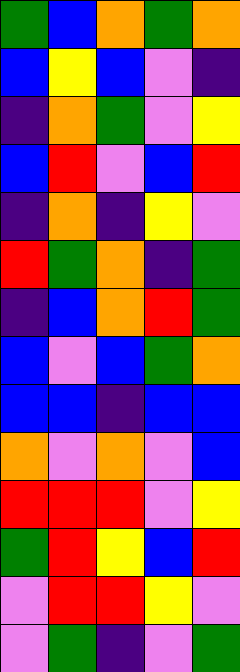[["green", "blue", "orange", "green", "orange"], ["blue", "yellow", "blue", "violet", "indigo"], ["indigo", "orange", "green", "violet", "yellow"], ["blue", "red", "violet", "blue", "red"], ["indigo", "orange", "indigo", "yellow", "violet"], ["red", "green", "orange", "indigo", "green"], ["indigo", "blue", "orange", "red", "green"], ["blue", "violet", "blue", "green", "orange"], ["blue", "blue", "indigo", "blue", "blue"], ["orange", "violet", "orange", "violet", "blue"], ["red", "red", "red", "violet", "yellow"], ["green", "red", "yellow", "blue", "red"], ["violet", "red", "red", "yellow", "violet"], ["violet", "green", "indigo", "violet", "green"]]